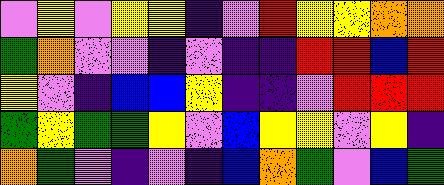[["violet", "yellow", "violet", "yellow", "yellow", "indigo", "violet", "red", "yellow", "yellow", "orange", "orange"], ["green", "orange", "violet", "violet", "indigo", "violet", "indigo", "indigo", "red", "red", "blue", "red"], ["yellow", "violet", "indigo", "blue", "blue", "yellow", "indigo", "indigo", "violet", "red", "red", "red"], ["green", "yellow", "green", "green", "yellow", "violet", "blue", "yellow", "yellow", "violet", "yellow", "indigo"], ["orange", "green", "violet", "indigo", "violet", "indigo", "blue", "orange", "green", "violet", "blue", "green"]]